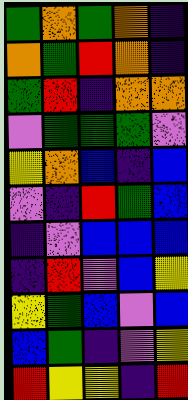[["green", "orange", "green", "orange", "indigo"], ["orange", "green", "red", "orange", "indigo"], ["green", "red", "indigo", "orange", "orange"], ["violet", "green", "green", "green", "violet"], ["yellow", "orange", "blue", "indigo", "blue"], ["violet", "indigo", "red", "green", "blue"], ["indigo", "violet", "blue", "blue", "blue"], ["indigo", "red", "violet", "blue", "yellow"], ["yellow", "green", "blue", "violet", "blue"], ["blue", "green", "indigo", "violet", "yellow"], ["red", "yellow", "yellow", "indigo", "red"]]